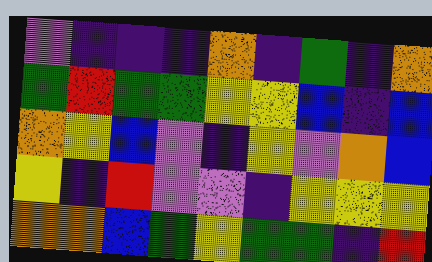[["violet", "indigo", "indigo", "indigo", "orange", "indigo", "green", "indigo", "orange"], ["green", "red", "green", "green", "yellow", "yellow", "blue", "indigo", "blue"], ["orange", "yellow", "blue", "violet", "indigo", "yellow", "violet", "orange", "blue"], ["yellow", "indigo", "red", "violet", "violet", "indigo", "yellow", "yellow", "yellow"], ["orange", "orange", "blue", "green", "yellow", "green", "green", "indigo", "red"]]